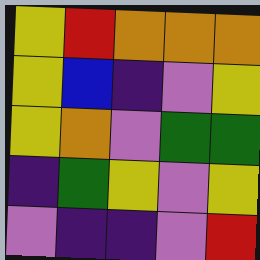[["yellow", "red", "orange", "orange", "orange"], ["yellow", "blue", "indigo", "violet", "yellow"], ["yellow", "orange", "violet", "green", "green"], ["indigo", "green", "yellow", "violet", "yellow"], ["violet", "indigo", "indigo", "violet", "red"]]